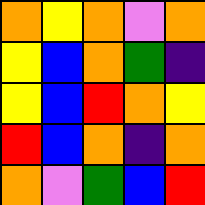[["orange", "yellow", "orange", "violet", "orange"], ["yellow", "blue", "orange", "green", "indigo"], ["yellow", "blue", "red", "orange", "yellow"], ["red", "blue", "orange", "indigo", "orange"], ["orange", "violet", "green", "blue", "red"]]